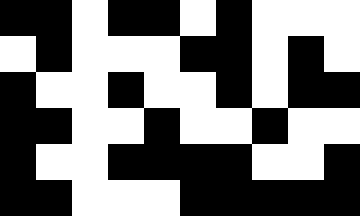[["black", "black", "white", "black", "black", "white", "black", "white", "white", "white"], ["white", "black", "white", "white", "white", "black", "black", "white", "black", "white"], ["black", "white", "white", "black", "white", "white", "black", "white", "black", "black"], ["black", "black", "white", "white", "black", "white", "white", "black", "white", "white"], ["black", "white", "white", "black", "black", "black", "black", "white", "white", "black"], ["black", "black", "white", "white", "white", "black", "black", "black", "black", "black"]]